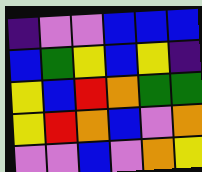[["indigo", "violet", "violet", "blue", "blue", "blue"], ["blue", "green", "yellow", "blue", "yellow", "indigo"], ["yellow", "blue", "red", "orange", "green", "green"], ["yellow", "red", "orange", "blue", "violet", "orange"], ["violet", "violet", "blue", "violet", "orange", "yellow"]]